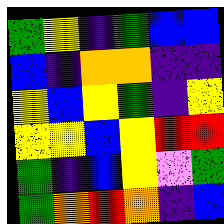[["green", "yellow", "indigo", "green", "blue", "blue"], ["blue", "indigo", "orange", "orange", "indigo", "indigo"], ["yellow", "blue", "yellow", "green", "indigo", "yellow"], ["yellow", "yellow", "blue", "yellow", "red", "red"], ["green", "indigo", "blue", "yellow", "violet", "green"], ["green", "orange", "red", "orange", "indigo", "blue"]]